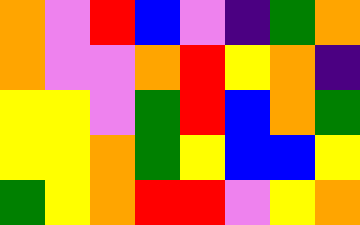[["orange", "violet", "red", "blue", "violet", "indigo", "green", "orange"], ["orange", "violet", "violet", "orange", "red", "yellow", "orange", "indigo"], ["yellow", "yellow", "violet", "green", "red", "blue", "orange", "green"], ["yellow", "yellow", "orange", "green", "yellow", "blue", "blue", "yellow"], ["green", "yellow", "orange", "red", "red", "violet", "yellow", "orange"]]